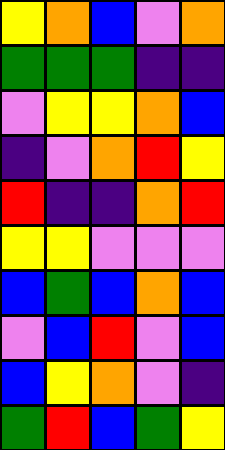[["yellow", "orange", "blue", "violet", "orange"], ["green", "green", "green", "indigo", "indigo"], ["violet", "yellow", "yellow", "orange", "blue"], ["indigo", "violet", "orange", "red", "yellow"], ["red", "indigo", "indigo", "orange", "red"], ["yellow", "yellow", "violet", "violet", "violet"], ["blue", "green", "blue", "orange", "blue"], ["violet", "blue", "red", "violet", "blue"], ["blue", "yellow", "orange", "violet", "indigo"], ["green", "red", "blue", "green", "yellow"]]